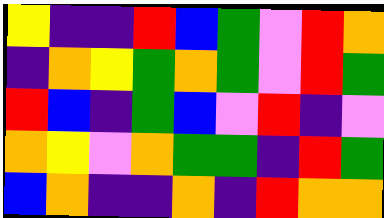[["yellow", "indigo", "indigo", "red", "blue", "green", "violet", "red", "orange"], ["indigo", "orange", "yellow", "green", "orange", "green", "violet", "red", "green"], ["red", "blue", "indigo", "green", "blue", "violet", "red", "indigo", "violet"], ["orange", "yellow", "violet", "orange", "green", "green", "indigo", "red", "green"], ["blue", "orange", "indigo", "indigo", "orange", "indigo", "red", "orange", "orange"]]